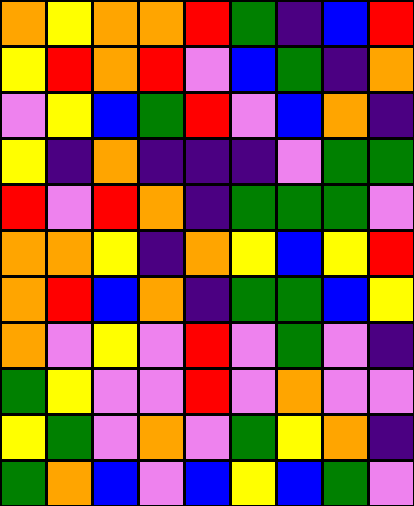[["orange", "yellow", "orange", "orange", "red", "green", "indigo", "blue", "red"], ["yellow", "red", "orange", "red", "violet", "blue", "green", "indigo", "orange"], ["violet", "yellow", "blue", "green", "red", "violet", "blue", "orange", "indigo"], ["yellow", "indigo", "orange", "indigo", "indigo", "indigo", "violet", "green", "green"], ["red", "violet", "red", "orange", "indigo", "green", "green", "green", "violet"], ["orange", "orange", "yellow", "indigo", "orange", "yellow", "blue", "yellow", "red"], ["orange", "red", "blue", "orange", "indigo", "green", "green", "blue", "yellow"], ["orange", "violet", "yellow", "violet", "red", "violet", "green", "violet", "indigo"], ["green", "yellow", "violet", "violet", "red", "violet", "orange", "violet", "violet"], ["yellow", "green", "violet", "orange", "violet", "green", "yellow", "orange", "indigo"], ["green", "orange", "blue", "violet", "blue", "yellow", "blue", "green", "violet"]]